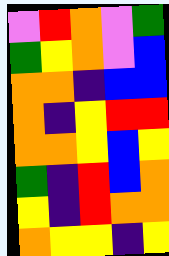[["violet", "red", "orange", "violet", "green"], ["green", "yellow", "orange", "violet", "blue"], ["orange", "orange", "indigo", "blue", "blue"], ["orange", "indigo", "yellow", "red", "red"], ["orange", "orange", "yellow", "blue", "yellow"], ["green", "indigo", "red", "blue", "orange"], ["yellow", "indigo", "red", "orange", "orange"], ["orange", "yellow", "yellow", "indigo", "yellow"]]